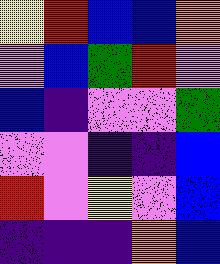[["yellow", "red", "blue", "blue", "orange"], ["violet", "blue", "green", "red", "violet"], ["blue", "indigo", "violet", "violet", "green"], ["violet", "violet", "indigo", "indigo", "blue"], ["red", "violet", "yellow", "violet", "blue"], ["indigo", "indigo", "indigo", "orange", "blue"]]